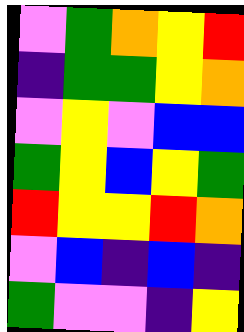[["violet", "green", "orange", "yellow", "red"], ["indigo", "green", "green", "yellow", "orange"], ["violet", "yellow", "violet", "blue", "blue"], ["green", "yellow", "blue", "yellow", "green"], ["red", "yellow", "yellow", "red", "orange"], ["violet", "blue", "indigo", "blue", "indigo"], ["green", "violet", "violet", "indigo", "yellow"]]